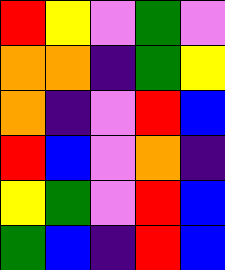[["red", "yellow", "violet", "green", "violet"], ["orange", "orange", "indigo", "green", "yellow"], ["orange", "indigo", "violet", "red", "blue"], ["red", "blue", "violet", "orange", "indigo"], ["yellow", "green", "violet", "red", "blue"], ["green", "blue", "indigo", "red", "blue"]]